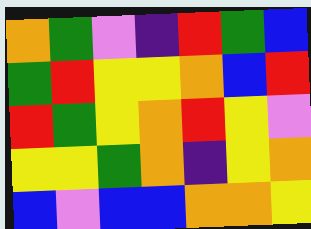[["orange", "green", "violet", "indigo", "red", "green", "blue"], ["green", "red", "yellow", "yellow", "orange", "blue", "red"], ["red", "green", "yellow", "orange", "red", "yellow", "violet"], ["yellow", "yellow", "green", "orange", "indigo", "yellow", "orange"], ["blue", "violet", "blue", "blue", "orange", "orange", "yellow"]]